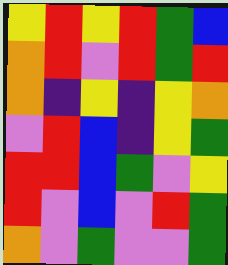[["yellow", "red", "yellow", "red", "green", "blue"], ["orange", "red", "violet", "red", "green", "red"], ["orange", "indigo", "yellow", "indigo", "yellow", "orange"], ["violet", "red", "blue", "indigo", "yellow", "green"], ["red", "red", "blue", "green", "violet", "yellow"], ["red", "violet", "blue", "violet", "red", "green"], ["orange", "violet", "green", "violet", "violet", "green"]]